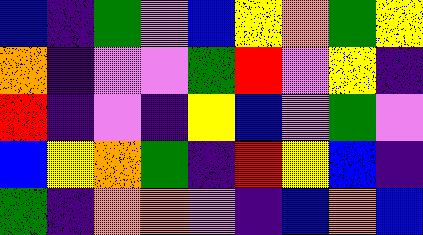[["blue", "indigo", "green", "violet", "blue", "yellow", "orange", "green", "yellow"], ["orange", "indigo", "violet", "violet", "green", "red", "violet", "yellow", "indigo"], ["red", "indigo", "violet", "indigo", "yellow", "blue", "violet", "green", "violet"], ["blue", "yellow", "orange", "green", "indigo", "red", "yellow", "blue", "indigo"], ["green", "indigo", "orange", "orange", "violet", "indigo", "blue", "orange", "blue"]]